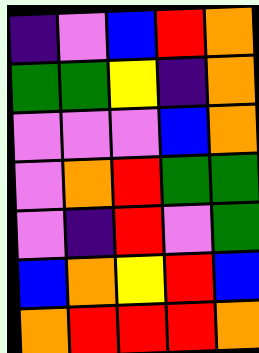[["indigo", "violet", "blue", "red", "orange"], ["green", "green", "yellow", "indigo", "orange"], ["violet", "violet", "violet", "blue", "orange"], ["violet", "orange", "red", "green", "green"], ["violet", "indigo", "red", "violet", "green"], ["blue", "orange", "yellow", "red", "blue"], ["orange", "red", "red", "red", "orange"]]